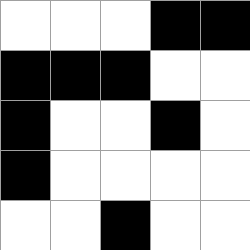[["white", "white", "white", "black", "black"], ["black", "black", "black", "white", "white"], ["black", "white", "white", "black", "white"], ["black", "white", "white", "white", "white"], ["white", "white", "black", "white", "white"]]